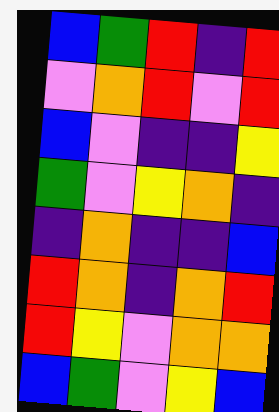[["blue", "green", "red", "indigo", "red"], ["violet", "orange", "red", "violet", "red"], ["blue", "violet", "indigo", "indigo", "yellow"], ["green", "violet", "yellow", "orange", "indigo"], ["indigo", "orange", "indigo", "indigo", "blue"], ["red", "orange", "indigo", "orange", "red"], ["red", "yellow", "violet", "orange", "orange"], ["blue", "green", "violet", "yellow", "blue"]]